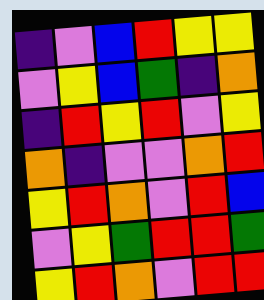[["indigo", "violet", "blue", "red", "yellow", "yellow"], ["violet", "yellow", "blue", "green", "indigo", "orange"], ["indigo", "red", "yellow", "red", "violet", "yellow"], ["orange", "indigo", "violet", "violet", "orange", "red"], ["yellow", "red", "orange", "violet", "red", "blue"], ["violet", "yellow", "green", "red", "red", "green"], ["yellow", "red", "orange", "violet", "red", "red"]]